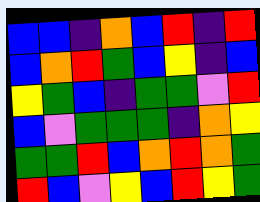[["blue", "blue", "indigo", "orange", "blue", "red", "indigo", "red"], ["blue", "orange", "red", "green", "blue", "yellow", "indigo", "blue"], ["yellow", "green", "blue", "indigo", "green", "green", "violet", "red"], ["blue", "violet", "green", "green", "green", "indigo", "orange", "yellow"], ["green", "green", "red", "blue", "orange", "red", "orange", "green"], ["red", "blue", "violet", "yellow", "blue", "red", "yellow", "green"]]